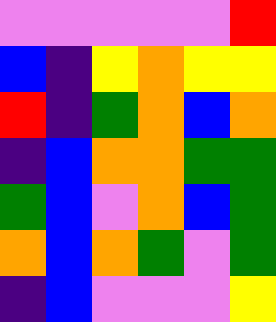[["violet", "violet", "violet", "violet", "violet", "red"], ["blue", "indigo", "yellow", "orange", "yellow", "yellow"], ["red", "indigo", "green", "orange", "blue", "orange"], ["indigo", "blue", "orange", "orange", "green", "green"], ["green", "blue", "violet", "orange", "blue", "green"], ["orange", "blue", "orange", "green", "violet", "green"], ["indigo", "blue", "violet", "violet", "violet", "yellow"]]